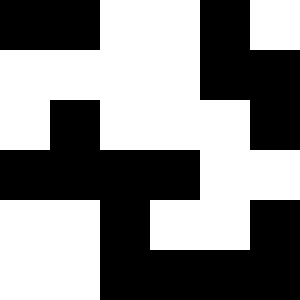[["black", "black", "white", "white", "black", "white"], ["white", "white", "white", "white", "black", "black"], ["white", "black", "white", "white", "white", "black"], ["black", "black", "black", "black", "white", "white"], ["white", "white", "black", "white", "white", "black"], ["white", "white", "black", "black", "black", "black"]]